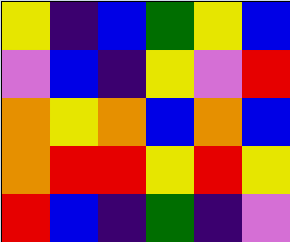[["yellow", "indigo", "blue", "green", "yellow", "blue"], ["violet", "blue", "indigo", "yellow", "violet", "red"], ["orange", "yellow", "orange", "blue", "orange", "blue"], ["orange", "red", "red", "yellow", "red", "yellow"], ["red", "blue", "indigo", "green", "indigo", "violet"]]